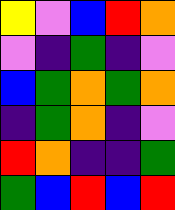[["yellow", "violet", "blue", "red", "orange"], ["violet", "indigo", "green", "indigo", "violet"], ["blue", "green", "orange", "green", "orange"], ["indigo", "green", "orange", "indigo", "violet"], ["red", "orange", "indigo", "indigo", "green"], ["green", "blue", "red", "blue", "red"]]